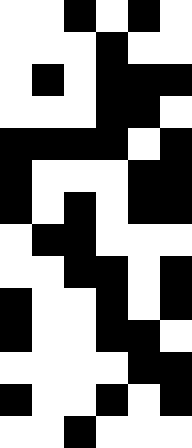[["white", "white", "black", "white", "black", "white"], ["white", "white", "white", "black", "white", "white"], ["white", "black", "white", "black", "black", "black"], ["white", "white", "white", "black", "black", "white"], ["black", "black", "black", "black", "white", "black"], ["black", "white", "white", "white", "black", "black"], ["black", "white", "black", "white", "black", "black"], ["white", "black", "black", "white", "white", "white"], ["white", "white", "black", "black", "white", "black"], ["black", "white", "white", "black", "white", "black"], ["black", "white", "white", "black", "black", "white"], ["white", "white", "white", "white", "black", "black"], ["black", "white", "white", "black", "white", "black"], ["white", "white", "black", "white", "white", "white"]]